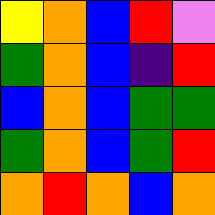[["yellow", "orange", "blue", "red", "violet"], ["green", "orange", "blue", "indigo", "red"], ["blue", "orange", "blue", "green", "green"], ["green", "orange", "blue", "green", "red"], ["orange", "red", "orange", "blue", "orange"]]